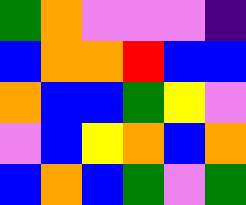[["green", "orange", "violet", "violet", "violet", "indigo"], ["blue", "orange", "orange", "red", "blue", "blue"], ["orange", "blue", "blue", "green", "yellow", "violet"], ["violet", "blue", "yellow", "orange", "blue", "orange"], ["blue", "orange", "blue", "green", "violet", "green"]]